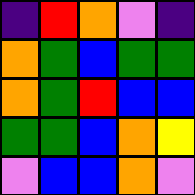[["indigo", "red", "orange", "violet", "indigo"], ["orange", "green", "blue", "green", "green"], ["orange", "green", "red", "blue", "blue"], ["green", "green", "blue", "orange", "yellow"], ["violet", "blue", "blue", "orange", "violet"]]